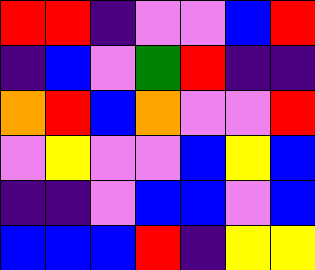[["red", "red", "indigo", "violet", "violet", "blue", "red"], ["indigo", "blue", "violet", "green", "red", "indigo", "indigo"], ["orange", "red", "blue", "orange", "violet", "violet", "red"], ["violet", "yellow", "violet", "violet", "blue", "yellow", "blue"], ["indigo", "indigo", "violet", "blue", "blue", "violet", "blue"], ["blue", "blue", "blue", "red", "indigo", "yellow", "yellow"]]